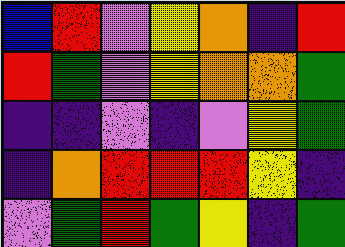[["blue", "red", "violet", "yellow", "orange", "indigo", "red"], ["red", "green", "violet", "yellow", "orange", "orange", "green"], ["indigo", "indigo", "violet", "indigo", "violet", "yellow", "green"], ["indigo", "orange", "red", "red", "red", "yellow", "indigo"], ["violet", "green", "red", "green", "yellow", "indigo", "green"]]